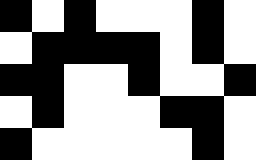[["black", "white", "black", "white", "white", "white", "black", "white"], ["white", "black", "black", "black", "black", "white", "black", "white"], ["black", "black", "white", "white", "black", "white", "white", "black"], ["white", "black", "white", "white", "white", "black", "black", "white"], ["black", "white", "white", "white", "white", "white", "black", "white"]]